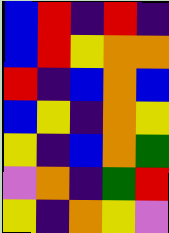[["blue", "red", "indigo", "red", "indigo"], ["blue", "red", "yellow", "orange", "orange"], ["red", "indigo", "blue", "orange", "blue"], ["blue", "yellow", "indigo", "orange", "yellow"], ["yellow", "indigo", "blue", "orange", "green"], ["violet", "orange", "indigo", "green", "red"], ["yellow", "indigo", "orange", "yellow", "violet"]]